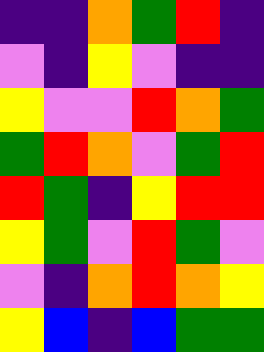[["indigo", "indigo", "orange", "green", "red", "indigo"], ["violet", "indigo", "yellow", "violet", "indigo", "indigo"], ["yellow", "violet", "violet", "red", "orange", "green"], ["green", "red", "orange", "violet", "green", "red"], ["red", "green", "indigo", "yellow", "red", "red"], ["yellow", "green", "violet", "red", "green", "violet"], ["violet", "indigo", "orange", "red", "orange", "yellow"], ["yellow", "blue", "indigo", "blue", "green", "green"]]